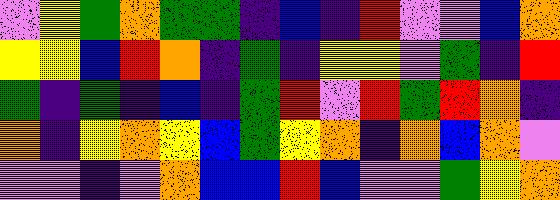[["violet", "yellow", "green", "orange", "green", "green", "indigo", "blue", "indigo", "red", "violet", "violet", "blue", "orange"], ["yellow", "yellow", "blue", "red", "orange", "indigo", "green", "indigo", "yellow", "yellow", "violet", "green", "indigo", "red"], ["green", "indigo", "green", "indigo", "blue", "indigo", "green", "red", "violet", "red", "green", "red", "orange", "indigo"], ["orange", "indigo", "yellow", "orange", "yellow", "blue", "green", "yellow", "orange", "indigo", "orange", "blue", "orange", "violet"], ["violet", "violet", "indigo", "violet", "orange", "blue", "blue", "red", "blue", "violet", "violet", "green", "yellow", "orange"]]